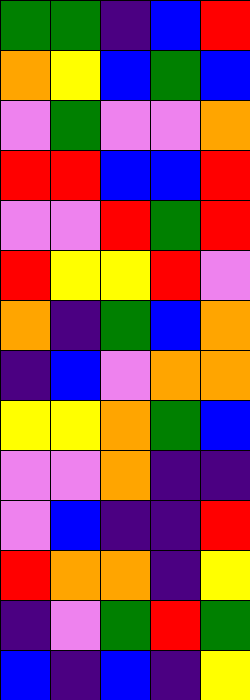[["green", "green", "indigo", "blue", "red"], ["orange", "yellow", "blue", "green", "blue"], ["violet", "green", "violet", "violet", "orange"], ["red", "red", "blue", "blue", "red"], ["violet", "violet", "red", "green", "red"], ["red", "yellow", "yellow", "red", "violet"], ["orange", "indigo", "green", "blue", "orange"], ["indigo", "blue", "violet", "orange", "orange"], ["yellow", "yellow", "orange", "green", "blue"], ["violet", "violet", "orange", "indigo", "indigo"], ["violet", "blue", "indigo", "indigo", "red"], ["red", "orange", "orange", "indigo", "yellow"], ["indigo", "violet", "green", "red", "green"], ["blue", "indigo", "blue", "indigo", "yellow"]]